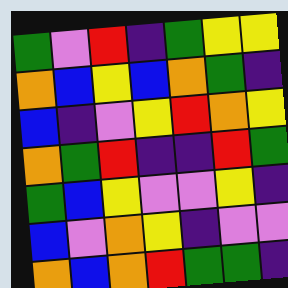[["green", "violet", "red", "indigo", "green", "yellow", "yellow"], ["orange", "blue", "yellow", "blue", "orange", "green", "indigo"], ["blue", "indigo", "violet", "yellow", "red", "orange", "yellow"], ["orange", "green", "red", "indigo", "indigo", "red", "green"], ["green", "blue", "yellow", "violet", "violet", "yellow", "indigo"], ["blue", "violet", "orange", "yellow", "indigo", "violet", "violet"], ["orange", "blue", "orange", "red", "green", "green", "indigo"]]